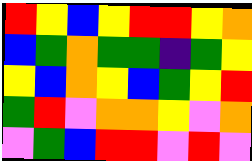[["red", "yellow", "blue", "yellow", "red", "red", "yellow", "orange"], ["blue", "green", "orange", "green", "green", "indigo", "green", "yellow"], ["yellow", "blue", "orange", "yellow", "blue", "green", "yellow", "red"], ["green", "red", "violet", "orange", "orange", "yellow", "violet", "orange"], ["violet", "green", "blue", "red", "red", "violet", "red", "violet"]]